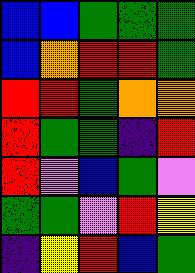[["blue", "blue", "green", "green", "green"], ["blue", "orange", "red", "red", "green"], ["red", "red", "green", "orange", "orange"], ["red", "green", "green", "indigo", "red"], ["red", "violet", "blue", "green", "violet"], ["green", "green", "violet", "red", "yellow"], ["indigo", "yellow", "red", "blue", "green"]]